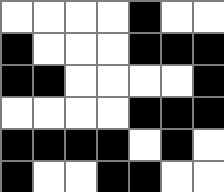[["white", "white", "white", "white", "black", "white", "white"], ["black", "white", "white", "white", "black", "black", "black"], ["black", "black", "white", "white", "white", "white", "black"], ["white", "white", "white", "white", "black", "black", "black"], ["black", "black", "black", "black", "white", "black", "white"], ["black", "white", "white", "black", "black", "white", "white"]]